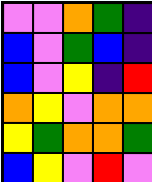[["violet", "violet", "orange", "green", "indigo"], ["blue", "violet", "green", "blue", "indigo"], ["blue", "violet", "yellow", "indigo", "red"], ["orange", "yellow", "violet", "orange", "orange"], ["yellow", "green", "orange", "orange", "green"], ["blue", "yellow", "violet", "red", "violet"]]